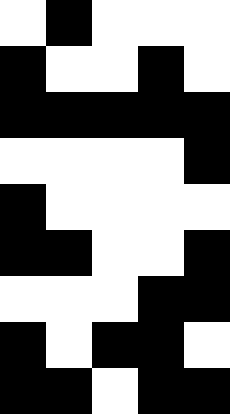[["white", "black", "white", "white", "white"], ["black", "white", "white", "black", "white"], ["black", "black", "black", "black", "black"], ["white", "white", "white", "white", "black"], ["black", "white", "white", "white", "white"], ["black", "black", "white", "white", "black"], ["white", "white", "white", "black", "black"], ["black", "white", "black", "black", "white"], ["black", "black", "white", "black", "black"]]